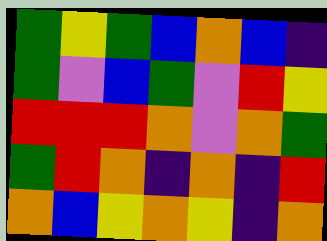[["green", "yellow", "green", "blue", "orange", "blue", "indigo"], ["green", "violet", "blue", "green", "violet", "red", "yellow"], ["red", "red", "red", "orange", "violet", "orange", "green"], ["green", "red", "orange", "indigo", "orange", "indigo", "red"], ["orange", "blue", "yellow", "orange", "yellow", "indigo", "orange"]]